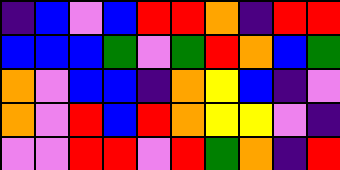[["indigo", "blue", "violet", "blue", "red", "red", "orange", "indigo", "red", "red"], ["blue", "blue", "blue", "green", "violet", "green", "red", "orange", "blue", "green"], ["orange", "violet", "blue", "blue", "indigo", "orange", "yellow", "blue", "indigo", "violet"], ["orange", "violet", "red", "blue", "red", "orange", "yellow", "yellow", "violet", "indigo"], ["violet", "violet", "red", "red", "violet", "red", "green", "orange", "indigo", "red"]]